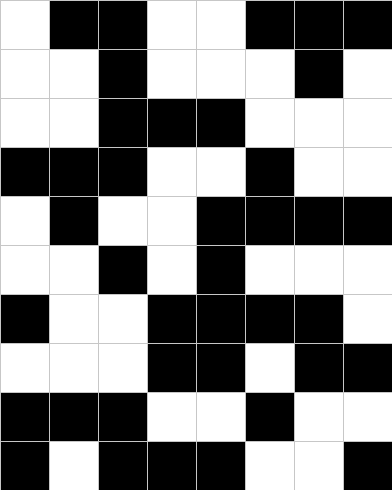[["white", "black", "black", "white", "white", "black", "black", "black"], ["white", "white", "black", "white", "white", "white", "black", "white"], ["white", "white", "black", "black", "black", "white", "white", "white"], ["black", "black", "black", "white", "white", "black", "white", "white"], ["white", "black", "white", "white", "black", "black", "black", "black"], ["white", "white", "black", "white", "black", "white", "white", "white"], ["black", "white", "white", "black", "black", "black", "black", "white"], ["white", "white", "white", "black", "black", "white", "black", "black"], ["black", "black", "black", "white", "white", "black", "white", "white"], ["black", "white", "black", "black", "black", "white", "white", "black"]]